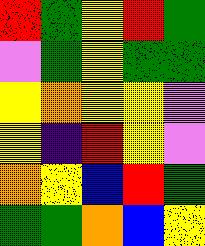[["red", "green", "yellow", "red", "green"], ["violet", "green", "yellow", "green", "green"], ["yellow", "orange", "yellow", "yellow", "violet"], ["yellow", "indigo", "red", "yellow", "violet"], ["orange", "yellow", "blue", "red", "green"], ["green", "green", "orange", "blue", "yellow"]]